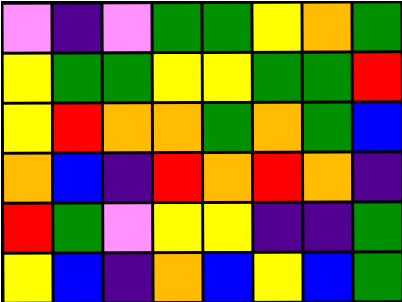[["violet", "indigo", "violet", "green", "green", "yellow", "orange", "green"], ["yellow", "green", "green", "yellow", "yellow", "green", "green", "red"], ["yellow", "red", "orange", "orange", "green", "orange", "green", "blue"], ["orange", "blue", "indigo", "red", "orange", "red", "orange", "indigo"], ["red", "green", "violet", "yellow", "yellow", "indigo", "indigo", "green"], ["yellow", "blue", "indigo", "orange", "blue", "yellow", "blue", "green"]]